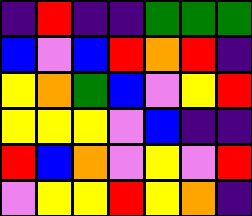[["indigo", "red", "indigo", "indigo", "green", "green", "green"], ["blue", "violet", "blue", "red", "orange", "red", "indigo"], ["yellow", "orange", "green", "blue", "violet", "yellow", "red"], ["yellow", "yellow", "yellow", "violet", "blue", "indigo", "indigo"], ["red", "blue", "orange", "violet", "yellow", "violet", "red"], ["violet", "yellow", "yellow", "red", "yellow", "orange", "indigo"]]